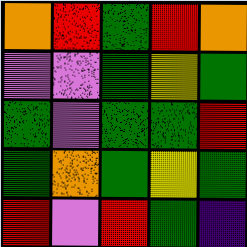[["orange", "red", "green", "red", "orange"], ["violet", "violet", "green", "yellow", "green"], ["green", "violet", "green", "green", "red"], ["green", "orange", "green", "yellow", "green"], ["red", "violet", "red", "green", "indigo"]]